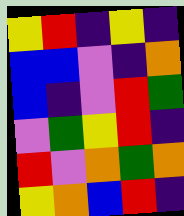[["yellow", "red", "indigo", "yellow", "indigo"], ["blue", "blue", "violet", "indigo", "orange"], ["blue", "indigo", "violet", "red", "green"], ["violet", "green", "yellow", "red", "indigo"], ["red", "violet", "orange", "green", "orange"], ["yellow", "orange", "blue", "red", "indigo"]]